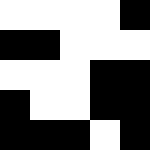[["white", "white", "white", "white", "black"], ["black", "black", "white", "white", "white"], ["white", "white", "white", "black", "black"], ["black", "white", "white", "black", "black"], ["black", "black", "black", "white", "black"]]